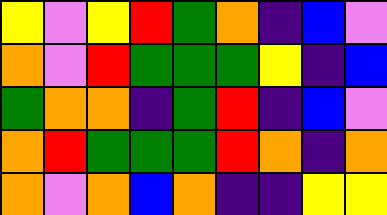[["yellow", "violet", "yellow", "red", "green", "orange", "indigo", "blue", "violet"], ["orange", "violet", "red", "green", "green", "green", "yellow", "indigo", "blue"], ["green", "orange", "orange", "indigo", "green", "red", "indigo", "blue", "violet"], ["orange", "red", "green", "green", "green", "red", "orange", "indigo", "orange"], ["orange", "violet", "orange", "blue", "orange", "indigo", "indigo", "yellow", "yellow"]]